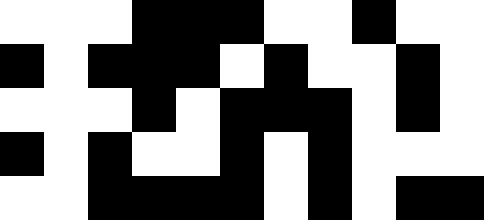[["white", "white", "white", "black", "black", "black", "white", "white", "black", "white", "white"], ["black", "white", "black", "black", "black", "white", "black", "white", "white", "black", "white"], ["white", "white", "white", "black", "white", "black", "black", "black", "white", "black", "white"], ["black", "white", "black", "white", "white", "black", "white", "black", "white", "white", "white"], ["white", "white", "black", "black", "black", "black", "white", "black", "white", "black", "black"]]